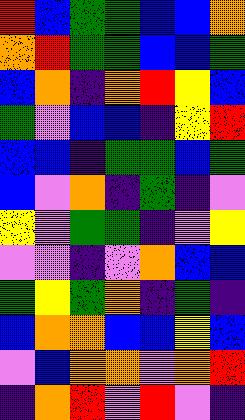[["red", "blue", "green", "green", "blue", "blue", "orange"], ["orange", "red", "green", "green", "blue", "blue", "green"], ["blue", "orange", "indigo", "orange", "red", "yellow", "blue"], ["green", "violet", "blue", "blue", "indigo", "yellow", "red"], ["blue", "blue", "indigo", "green", "green", "blue", "green"], ["blue", "violet", "orange", "indigo", "green", "indigo", "violet"], ["yellow", "violet", "green", "green", "indigo", "violet", "yellow"], ["violet", "violet", "indigo", "violet", "orange", "blue", "blue"], ["green", "yellow", "green", "orange", "indigo", "green", "indigo"], ["blue", "orange", "orange", "blue", "blue", "yellow", "blue"], ["violet", "blue", "orange", "orange", "violet", "orange", "red"], ["indigo", "orange", "red", "violet", "red", "violet", "indigo"]]